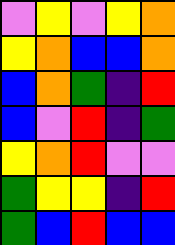[["violet", "yellow", "violet", "yellow", "orange"], ["yellow", "orange", "blue", "blue", "orange"], ["blue", "orange", "green", "indigo", "red"], ["blue", "violet", "red", "indigo", "green"], ["yellow", "orange", "red", "violet", "violet"], ["green", "yellow", "yellow", "indigo", "red"], ["green", "blue", "red", "blue", "blue"]]